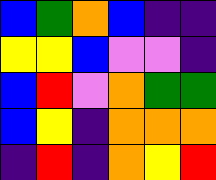[["blue", "green", "orange", "blue", "indigo", "indigo"], ["yellow", "yellow", "blue", "violet", "violet", "indigo"], ["blue", "red", "violet", "orange", "green", "green"], ["blue", "yellow", "indigo", "orange", "orange", "orange"], ["indigo", "red", "indigo", "orange", "yellow", "red"]]